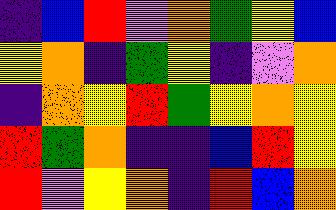[["indigo", "blue", "red", "violet", "orange", "green", "yellow", "blue"], ["yellow", "orange", "indigo", "green", "yellow", "indigo", "violet", "orange"], ["indigo", "orange", "yellow", "red", "green", "yellow", "orange", "yellow"], ["red", "green", "orange", "indigo", "indigo", "blue", "red", "yellow"], ["red", "violet", "yellow", "orange", "indigo", "red", "blue", "orange"]]